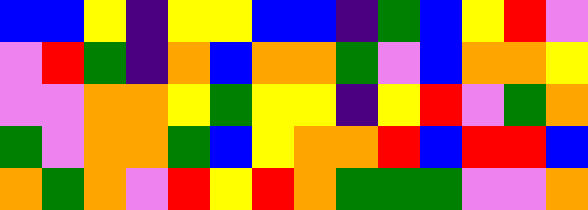[["blue", "blue", "yellow", "indigo", "yellow", "yellow", "blue", "blue", "indigo", "green", "blue", "yellow", "red", "violet"], ["violet", "red", "green", "indigo", "orange", "blue", "orange", "orange", "green", "violet", "blue", "orange", "orange", "yellow"], ["violet", "violet", "orange", "orange", "yellow", "green", "yellow", "yellow", "indigo", "yellow", "red", "violet", "green", "orange"], ["green", "violet", "orange", "orange", "green", "blue", "yellow", "orange", "orange", "red", "blue", "red", "red", "blue"], ["orange", "green", "orange", "violet", "red", "yellow", "red", "orange", "green", "green", "green", "violet", "violet", "orange"]]